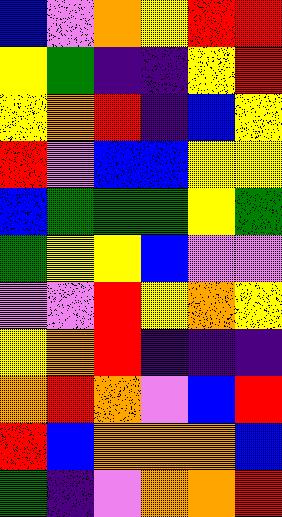[["blue", "violet", "orange", "yellow", "red", "red"], ["yellow", "green", "indigo", "indigo", "yellow", "red"], ["yellow", "orange", "red", "indigo", "blue", "yellow"], ["red", "violet", "blue", "blue", "yellow", "yellow"], ["blue", "green", "green", "green", "yellow", "green"], ["green", "yellow", "yellow", "blue", "violet", "violet"], ["violet", "violet", "red", "yellow", "orange", "yellow"], ["yellow", "orange", "red", "indigo", "indigo", "indigo"], ["orange", "red", "orange", "violet", "blue", "red"], ["red", "blue", "orange", "orange", "orange", "blue"], ["green", "indigo", "violet", "orange", "orange", "red"]]